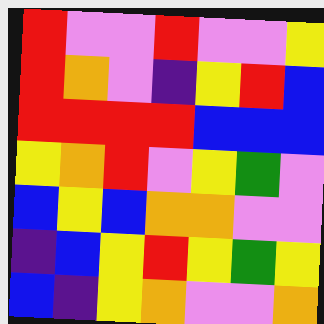[["red", "violet", "violet", "red", "violet", "violet", "yellow"], ["red", "orange", "violet", "indigo", "yellow", "red", "blue"], ["red", "red", "red", "red", "blue", "blue", "blue"], ["yellow", "orange", "red", "violet", "yellow", "green", "violet"], ["blue", "yellow", "blue", "orange", "orange", "violet", "violet"], ["indigo", "blue", "yellow", "red", "yellow", "green", "yellow"], ["blue", "indigo", "yellow", "orange", "violet", "violet", "orange"]]